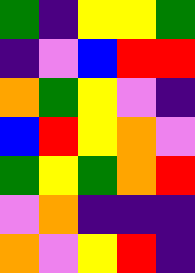[["green", "indigo", "yellow", "yellow", "green"], ["indigo", "violet", "blue", "red", "red"], ["orange", "green", "yellow", "violet", "indigo"], ["blue", "red", "yellow", "orange", "violet"], ["green", "yellow", "green", "orange", "red"], ["violet", "orange", "indigo", "indigo", "indigo"], ["orange", "violet", "yellow", "red", "indigo"]]